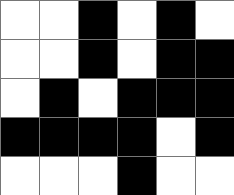[["white", "white", "black", "white", "black", "white"], ["white", "white", "black", "white", "black", "black"], ["white", "black", "white", "black", "black", "black"], ["black", "black", "black", "black", "white", "black"], ["white", "white", "white", "black", "white", "white"]]